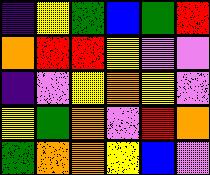[["indigo", "yellow", "green", "blue", "green", "red"], ["orange", "red", "red", "yellow", "violet", "violet"], ["indigo", "violet", "yellow", "orange", "yellow", "violet"], ["yellow", "green", "orange", "violet", "red", "orange"], ["green", "orange", "orange", "yellow", "blue", "violet"]]